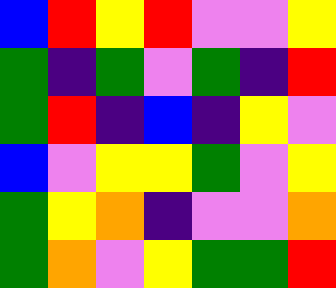[["blue", "red", "yellow", "red", "violet", "violet", "yellow"], ["green", "indigo", "green", "violet", "green", "indigo", "red"], ["green", "red", "indigo", "blue", "indigo", "yellow", "violet"], ["blue", "violet", "yellow", "yellow", "green", "violet", "yellow"], ["green", "yellow", "orange", "indigo", "violet", "violet", "orange"], ["green", "orange", "violet", "yellow", "green", "green", "red"]]